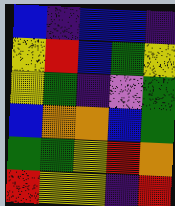[["blue", "indigo", "blue", "blue", "indigo"], ["yellow", "red", "blue", "green", "yellow"], ["yellow", "green", "indigo", "violet", "green"], ["blue", "orange", "orange", "blue", "green"], ["green", "green", "yellow", "red", "orange"], ["red", "yellow", "yellow", "indigo", "red"]]